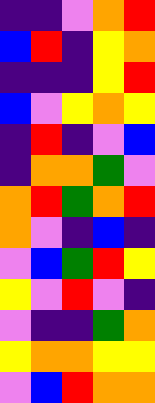[["indigo", "indigo", "violet", "orange", "red"], ["blue", "red", "indigo", "yellow", "orange"], ["indigo", "indigo", "indigo", "yellow", "red"], ["blue", "violet", "yellow", "orange", "yellow"], ["indigo", "red", "indigo", "violet", "blue"], ["indigo", "orange", "orange", "green", "violet"], ["orange", "red", "green", "orange", "red"], ["orange", "violet", "indigo", "blue", "indigo"], ["violet", "blue", "green", "red", "yellow"], ["yellow", "violet", "red", "violet", "indigo"], ["violet", "indigo", "indigo", "green", "orange"], ["yellow", "orange", "orange", "yellow", "yellow"], ["violet", "blue", "red", "orange", "orange"]]